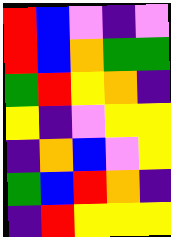[["red", "blue", "violet", "indigo", "violet"], ["red", "blue", "orange", "green", "green"], ["green", "red", "yellow", "orange", "indigo"], ["yellow", "indigo", "violet", "yellow", "yellow"], ["indigo", "orange", "blue", "violet", "yellow"], ["green", "blue", "red", "orange", "indigo"], ["indigo", "red", "yellow", "yellow", "yellow"]]